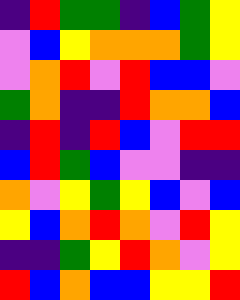[["indigo", "red", "green", "green", "indigo", "blue", "green", "yellow"], ["violet", "blue", "yellow", "orange", "orange", "orange", "green", "yellow"], ["violet", "orange", "red", "violet", "red", "blue", "blue", "violet"], ["green", "orange", "indigo", "indigo", "red", "orange", "orange", "blue"], ["indigo", "red", "indigo", "red", "blue", "violet", "red", "red"], ["blue", "red", "green", "blue", "violet", "violet", "indigo", "indigo"], ["orange", "violet", "yellow", "green", "yellow", "blue", "violet", "blue"], ["yellow", "blue", "orange", "red", "orange", "violet", "red", "yellow"], ["indigo", "indigo", "green", "yellow", "red", "orange", "violet", "yellow"], ["red", "blue", "orange", "blue", "blue", "yellow", "yellow", "red"]]